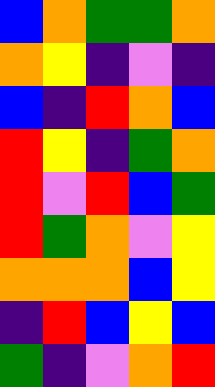[["blue", "orange", "green", "green", "orange"], ["orange", "yellow", "indigo", "violet", "indigo"], ["blue", "indigo", "red", "orange", "blue"], ["red", "yellow", "indigo", "green", "orange"], ["red", "violet", "red", "blue", "green"], ["red", "green", "orange", "violet", "yellow"], ["orange", "orange", "orange", "blue", "yellow"], ["indigo", "red", "blue", "yellow", "blue"], ["green", "indigo", "violet", "orange", "red"]]